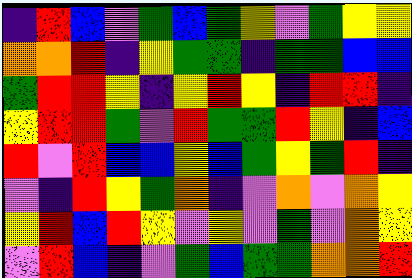[["indigo", "red", "blue", "violet", "green", "blue", "green", "yellow", "violet", "green", "yellow", "yellow"], ["orange", "orange", "red", "indigo", "yellow", "green", "green", "indigo", "green", "green", "blue", "blue"], ["green", "red", "red", "yellow", "indigo", "yellow", "red", "yellow", "indigo", "red", "red", "indigo"], ["yellow", "red", "red", "green", "violet", "red", "green", "green", "red", "yellow", "indigo", "blue"], ["red", "violet", "red", "blue", "blue", "yellow", "blue", "green", "yellow", "green", "red", "indigo"], ["violet", "indigo", "red", "yellow", "green", "orange", "indigo", "violet", "orange", "violet", "orange", "yellow"], ["yellow", "red", "blue", "red", "yellow", "violet", "yellow", "violet", "green", "violet", "orange", "yellow"], ["violet", "red", "blue", "indigo", "violet", "green", "blue", "green", "green", "orange", "orange", "red"]]